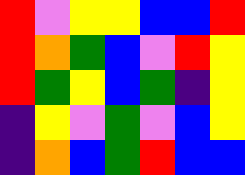[["red", "violet", "yellow", "yellow", "blue", "blue", "red"], ["red", "orange", "green", "blue", "violet", "red", "yellow"], ["red", "green", "yellow", "blue", "green", "indigo", "yellow"], ["indigo", "yellow", "violet", "green", "violet", "blue", "yellow"], ["indigo", "orange", "blue", "green", "red", "blue", "blue"]]